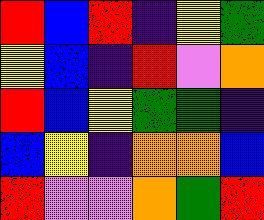[["red", "blue", "red", "indigo", "yellow", "green"], ["yellow", "blue", "indigo", "red", "violet", "orange"], ["red", "blue", "yellow", "green", "green", "indigo"], ["blue", "yellow", "indigo", "orange", "orange", "blue"], ["red", "violet", "violet", "orange", "green", "red"]]